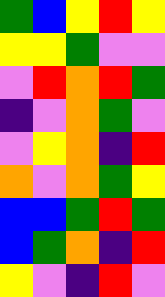[["green", "blue", "yellow", "red", "yellow"], ["yellow", "yellow", "green", "violet", "violet"], ["violet", "red", "orange", "red", "green"], ["indigo", "violet", "orange", "green", "violet"], ["violet", "yellow", "orange", "indigo", "red"], ["orange", "violet", "orange", "green", "yellow"], ["blue", "blue", "green", "red", "green"], ["blue", "green", "orange", "indigo", "red"], ["yellow", "violet", "indigo", "red", "violet"]]